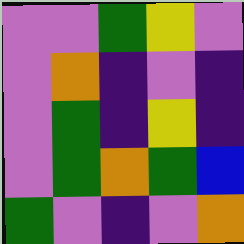[["violet", "violet", "green", "yellow", "violet"], ["violet", "orange", "indigo", "violet", "indigo"], ["violet", "green", "indigo", "yellow", "indigo"], ["violet", "green", "orange", "green", "blue"], ["green", "violet", "indigo", "violet", "orange"]]